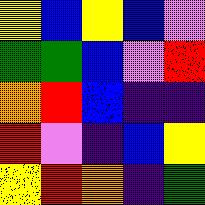[["yellow", "blue", "yellow", "blue", "violet"], ["green", "green", "blue", "violet", "red"], ["orange", "red", "blue", "indigo", "indigo"], ["red", "violet", "indigo", "blue", "yellow"], ["yellow", "red", "orange", "indigo", "green"]]